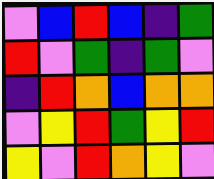[["violet", "blue", "red", "blue", "indigo", "green"], ["red", "violet", "green", "indigo", "green", "violet"], ["indigo", "red", "orange", "blue", "orange", "orange"], ["violet", "yellow", "red", "green", "yellow", "red"], ["yellow", "violet", "red", "orange", "yellow", "violet"]]